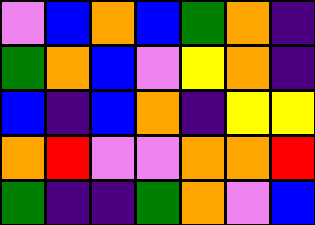[["violet", "blue", "orange", "blue", "green", "orange", "indigo"], ["green", "orange", "blue", "violet", "yellow", "orange", "indigo"], ["blue", "indigo", "blue", "orange", "indigo", "yellow", "yellow"], ["orange", "red", "violet", "violet", "orange", "orange", "red"], ["green", "indigo", "indigo", "green", "orange", "violet", "blue"]]